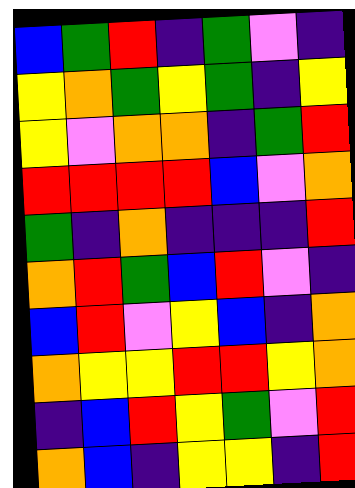[["blue", "green", "red", "indigo", "green", "violet", "indigo"], ["yellow", "orange", "green", "yellow", "green", "indigo", "yellow"], ["yellow", "violet", "orange", "orange", "indigo", "green", "red"], ["red", "red", "red", "red", "blue", "violet", "orange"], ["green", "indigo", "orange", "indigo", "indigo", "indigo", "red"], ["orange", "red", "green", "blue", "red", "violet", "indigo"], ["blue", "red", "violet", "yellow", "blue", "indigo", "orange"], ["orange", "yellow", "yellow", "red", "red", "yellow", "orange"], ["indigo", "blue", "red", "yellow", "green", "violet", "red"], ["orange", "blue", "indigo", "yellow", "yellow", "indigo", "red"]]